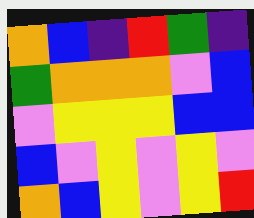[["orange", "blue", "indigo", "red", "green", "indigo"], ["green", "orange", "orange", "orange", "violet", "blue"], ["violet", "yellow", "yellow", "yellow", "blue", "blue"], ["blue", "violet", "yellow", "violet", "yellow", "violet"], ["orange", "blue", "yellow", "violet", "yellow", "red"]]